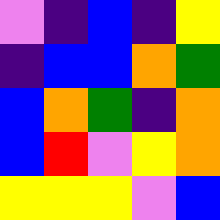[["violet", "indigo", "blue", "indigo", "yellow"], ["indigo", "blue", "blue", "orange", "green"], ["blue", "orange", "green", "indigo", "orange"], ["blue", "red", "violet", "yellow", "orange"], ["yellow", "yellow", "yellow", "violet", "blue"]]